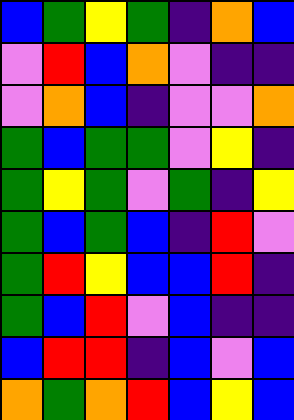[["blue", "green", "yellow", "green", "indigo", "orange", "blue"], ["violet", "red", "blue", "orange", "violet", "indigo", "indigo"], ["violet", "orange", "blue", "indigo", "violet", "violet", "orange"], ["green", "blue", "green", "green", "violet", "yellow", "indigo"], ["green", "yellow", "green", "violet", "green", "indigo", "yellow"], ["green", "blue", "green", "blue", "indigo", "red", "violet"], ["green", "red", "yellow", "blue", "blue", "red", "indigo"], ["green", "blue", "red", "violet", "blue", "indigo", "indigo"], ["blue", "red", "red", "indigo", "blue", "violet", "blue"], ["orange", "green", "orange", "red", "blue", "yellow", "blue"]]